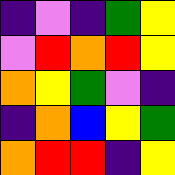[["indigo", "violet", "indigo", "green", "yellow"], ["violet", "red", "orange", "red", "yellow"], ["orange", "yellow", "green", "violet", "indigo"], ["indigo", "orange", "blue", "yellow", "green"], ["orange", "red", "red", "indigo", "yellow"]]